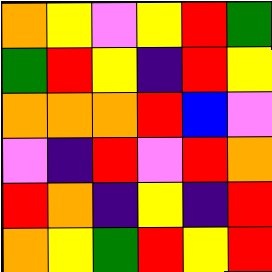[["orange", "yellow", "violet", "yellow", "red", "green"], ["green", "red", "yellow", "indigo", "red", "yellow"], ["orange", "orange", "orange", "red", "blue", "violet"], ["violet", "indigo", "red", "violet", "red", "orange"], ["red", "orange", "indigo", "yellow", "indigo", "red"], ["orange", "yellow", "green", "red", "yellow", "red"]]